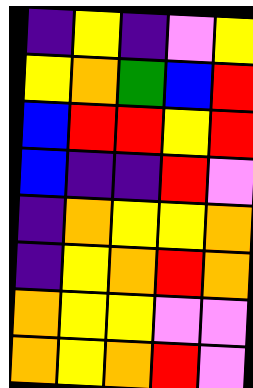[["indigo", "yellow", "indigo", "violet", "yellow"], ["yellow", "orange", "green", "blue", "red"], ["blue", "red", "red", "yellow", "red"], ["blue", "indigo", "indigo", "red", "violet"], ["indigo", "orange", "yellow", "yellow", "orange"], ["indigo", "yellow", "orange", "red", "orange"], ["orange", "yellow", "yellow", "violet", "violet"], ["orange", "yellow", "orange", "red", "violet"]]